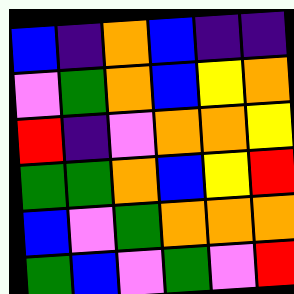[["blue", "indigo", "orange", "blue", "indigo", "indigo"], ["violet", "green", "orange", "blue", "yellow", "orange"], ["red", "indigo", "violet", "orange", "orange", "yellow"], ["green", "green", "orange", "blue", "yellow", "red"], ["blue", "violet", "green", "orange", "orange", "orange"], ["green", "blue", "violet", "green", "violet", "red"]]